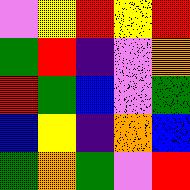[["violet", "yellow", "red", "yellow", "red"], ["green", "red", "indigo", "violet", "orange"], ["red", "green", "blue", "violet", "green"], ["blue", "yellow", "indigo", "orange", "blue"], ["green", "orange", "green", "violet", "red"]]